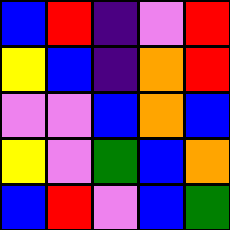[["blue", "red", "indigo", "violet", "red"], ["yellow", "blue", "indigo", "orange", "red"], ["violet", "violet", "blue", "orange", "blue"], ["yellow", "violet", "green", "blue", "orange"], ["blue", "red", "violet", "blue", "green"]]